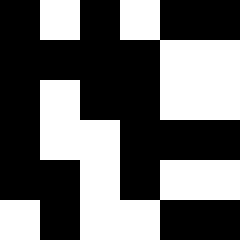[["black", "white", "black", "white", "black", "black"], ["black", "black", "black", "black", "white", "white"], ["black", "white", "black", "black", "white", "white"], ["black", "white", "white", "black", "black", "black"], ["black", "black", "white", "black", "white", "white"], ["white", "black", "white", "white", "black", "black"]]